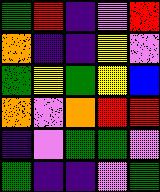[["green", "red", "indigo", "violet", "red"], ["orange", "indigo", "indigo", "yellow", "violet"], ["green", "yellow", "green", "yellow", "blue"], ["orange", "violet", "orange", "red", "red"], ["indigo", "violet", "green", "green", "violet"], ["green", "indigo", "indigo", "violet", "green"]]